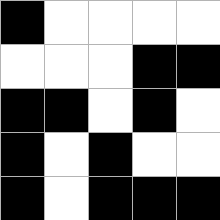[["black", "white", "white", "white", "white"], ["white", "white", "white", "black", "black"], ["black", "black", "white", "black", "white"], ["black", "white", "black", "white", "white"], ["black", "white", "black", "black", "black"]]